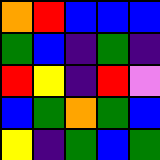[["orange", "red", "blue", "blue", "blue"], ["green", "blue", "indigo", "green", "indigo"], ["red", "yellow", "indigo", "red", "violet"], ["blue", "green", "orange", "green", "blue"], ["yellow", "indigo", "green", "blue", "green"]]